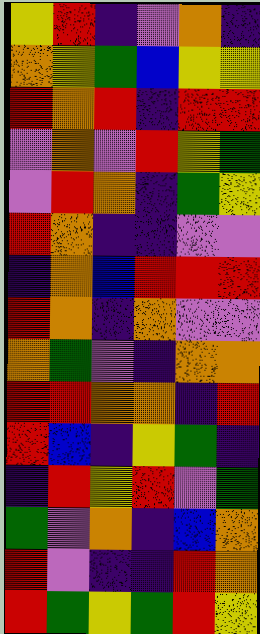[["yellow", "red", "indigo", "violet", "orange", "indigo"], ["orange", "yellow", "green", "blue", "yellow", "yellow"], ["red", "orange", "red", "indigo", "red", "red"], ["violet", "orange", "violet", "red", "yellow", "green"], ["violet", "red", "orange", "indigo", "green", "yellow"], ["red", "orange", "indigo", "indigo", "violet", "violet"], ["indigo", "orange", "blue", "red", "red", "red"], ["red", "orange", "indigo", "orange", "violet", "violet"], ["orange", "green", "violet", "indigo", "orange", "orange"], ["red", "red", "orange", "orange", "indigo", "red"], ["red", "blue", "indigo", "yellow", "green", "indigo"], ["indigo", "red", "yellow", "red", "violet", "green"], ["green", "violet", "orange", "indigo", "blue", "orange"], ["red", "violet", "indigo", "indigo", "red", "orange"], ["red", "green", "yellow", "green", "red", "yellow"]]